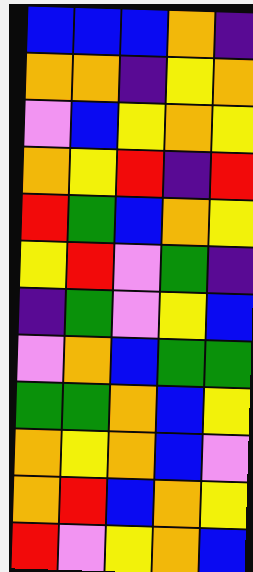[["blue", "blue", "blue", "orange", "indigo"], ["orange", "orange", "indigo", "yellow", "orange"], ["violet", "blue", "yellow", "orange", "yellow"], ["orange", "yellow", "red", "indigo", "red"], ["red", "green", "blue", "orange", "yellow"], ["yellow", "red", "violet", "green", "indigo"], ["indigo", "green", "violet", "yellow", "blue"], ["violet", "orange", "blue", "green", "green"], ["green", "green", "orange", "blue", "yellow"], ["orange", "yellow", "orange", "blue", "violet"], ["orange", "red", "blue", "orange", "yellow"], ["red", "violet", "yellow", "orange", "blue"]]